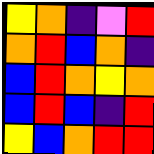[["yellow", "orange", "indigo", "violet", "red"], ["orange", "red", "blue", "orange", "indigo"], ["blue", "red", "orange", "yellow", "orange"], ["blue", "red", "blue", "indigo", "red"], ["yellow", "blue", "orange", "red", "red"]]